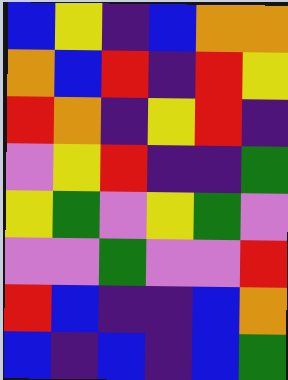[["blue", "yellow", "indigo", "blue", "orange", "orange"], ["orange", "blue", "red", "indigo", "red", "yellow"], ["red", "orange", "indigo", "yellow", "red", "indigo"], ["violet", "yellow", "red", "indigo", "indigo", "green"], ["yellow", "green", "violet", "yellow", "green", "violet"], ["violet", "violet", "green", "violet", "violet", "red"], ["red", "blue", "indigo", "indigo", "blue", "orange"], ["blue", "indigo", "blue", "indigo", "blue", "green"]]